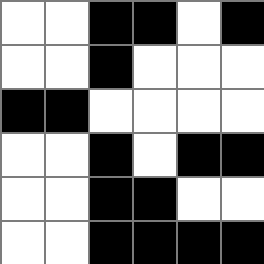[["white", "white", "black", "black", "white", "black"], ["white", "white", "black", "white", "white", "white"], ["black", "black", "white", "white", "white", "white"], ["white", "white", "black", "white", "black", "black"], ["white", "white", "black", "black", "white", "white"], ["white", "white", "black", "black", "black", "black"]]